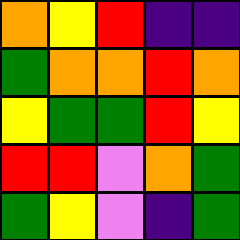[["orange", "yellow", "red", "indigo", "indigo"], ["green", "orange", "orange", "red", "orange"], ["yellow", "green", "green", "red", "yellow"], ["red", "red", "violet", "orange", "green"], ["green", "yellow", "violet", "indigo", "green"]]